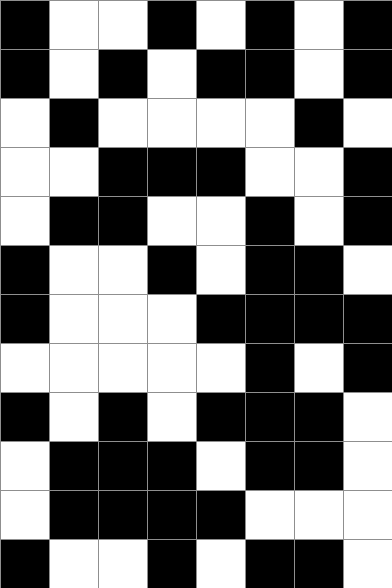[["black", "white", "white", "black", "white", "black", "white", "black"], ["black", "white", "black", "white", "black", "black", "white", "black"], ["white", "black", "white", "white", "white", "white", "black", "white"], ["white", "white", "black", "black", "black", "white", "white", "black"], ["white", "black", "black", "white", "white", "black", "white", "black"], ["black", "white", "white", "black", "white", "black", "black", "white"], ["black", "white", "white", "white", "black", "black", "black", "black"], ["white", "white", "white", "white", "white", "black", "white", "black"], ["black", "white", "black", "white", "black", "black", "black", "white"], ["white", "black", "black", "black", "white", "black", "black", "white"], ["white", "black", "black", "black", "black", "white", "white", "white"], ["black", "white", "white", "black", "white", "black", "black", "white"]]